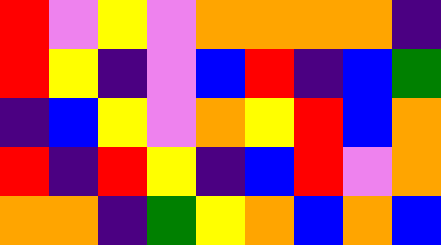[["red", "violet", "yellow", "violet", "orange", "orange", "orange", "orange", "indigo"], ["red", "yellow", "indigo", "violet", "blue", "red", "indigo", "blue", "green"], ["indigo", "blue", "yellow", "violet", "orange", "yellow", "red", "blue", "orange"], ["red", "indigo", "red", "yellow", "indigo", "blue", "red", "violet", "orange"], ["orange", "orange", "indigo", "green", "yellow", "orange", "blue", "orange", "blue"]]